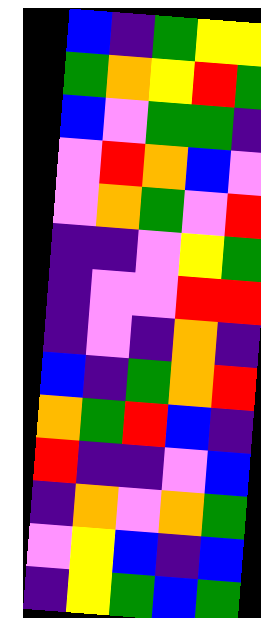[["blue", "indigo", "green", "yellow", "yellow"], ["green", "orange", "yellow", "red", "green"], ["blue", "violet", "green", "green", "indigo"], ["violet", "red", "orange", "blue", "violet"], ["violet", "orange", "green", "violet", "red"], ["indigo", "indigo", "violet", "yellow", "green"], ["indigo", "violet", "violet", "red", "red"], ["indigo", "violet", "indigo", "orange", "indigo"], ["blue", "indigo", "green", "orange", "red"], ["orange", "green", "red", "blue", "indigo"], ["red", "indigo", "indigo", "violet", "blue"], ["indigo", "orange", "violet", "orange", "green"], ["violet", "yellow", "blue", "indigo", "blue"], ["indigo", "yellow", "green", "blue", "green"]]